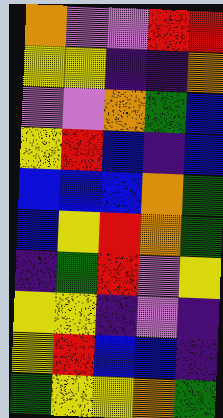[["orange", "violet", "violet", "red", "red"], ["yellow", "yellow", "indigo", "indigo", "orange"], ["violet", "violet", "orange", "green", "blue"], ["yellow", "red", "blue", "indigo", "blue"], ["blue", "blue", "blue", "orange", "green"], ["blue", "yellow", "red", "orange", "green"], ["indigo", "green", "red", "violet", "yellow"], ["yellow", "yellow", "indigo", "violet", "indigo"], ["yellow", "red", "blue", "blue", "indigo"], ["green", "yellow", "yellow", "orange", "green"]]